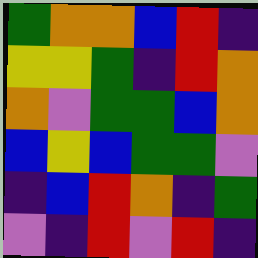[["green", "orange", "orange", "blue", "red", "indigo"], ["yellow", "yellow", "green", "indigo", "red", "orange"], ["orange", "violet", "green", "green", "blue", "orange"], ["blue", "yellow", "blue", "green", "green", "violet"], ["indigo", "blue", "red", "orange", "indigo", "green"], ["violet", "indigo", "red", "violet", "red", "indigo"]]